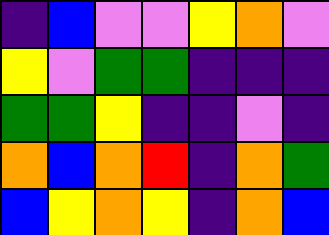[["indigo", "blue", "violet", "violet", "yellow", "orange", "violet"], ["yellow", "violet", "green", "green", "indigo", "indigo", "indigo"], ["green", "green", "yellow", "indigo", "indigo", "violet", "indigo"], ["orange", "blue", "orange", "red", "indigo", "orange", "green"], ["blue", "yellow", "orange", "yellow", "indigo", "orange", "blue"]]